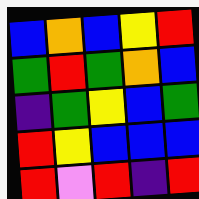[["blue", "orange", "blue", "yellow", "red"], ["green", "red", "green", "orange", "blue"], ["indigo", "green", "yellow", "blue", "green"], ["red", "yellow", "blue", "blue", "blue"], ["red", "violet", "red", "indigo", "red"]]